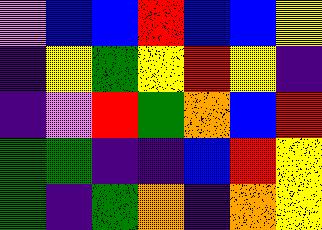[["violet", "blue", "blue", "red", "blue", "blue", "yellow"], ["indigo", "yellow", "green", "yellow", "red", "yellow", "indigo"], ["indigo", "violet", "red", "green", "orange", "blue", "red"], ["green", "green", "indigo", "indigo", "blue", "red", "yellow"], ["green", "indigo", "green", "orange", "indigo", "orange", "yellow"]]